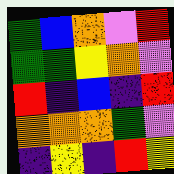[["green", "blue", "orange", "violet", "red"], ["green", "green", "yellow", "orange", "violet"], ["red", "indigo", "blue", "indigo", "red"], ["orange", "orange", "orange", "green", "violet"], ["indigo", "yellow", "indigo", "red", "yellow"]]